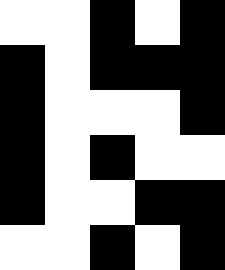[["white", "white", "black", "white", "black"], ["black", "white", "black", "black", "black"], ["black", "white", "white", "white", "black"], ["black", "white", "black", "white", "white"], ["black", "white", "white", "black", "black"], ["white", "white", "black", "white", "black"]]